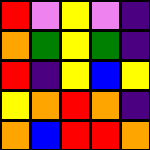[["red", "violet", "yellow", "violet", "indigo"], ["orange", "green", "yellow", "green", "indigo"], ["red", "indigo", "yellow", "blue", "yellow"], ["yellow", "orange", "red", "orange", "indigo"], ["orange", "blue", "red", "red", "orange"]]